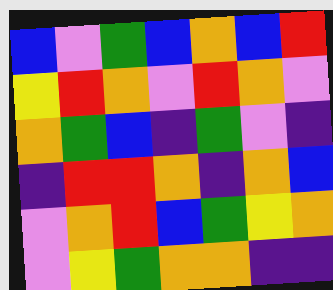[["blue", "violet", "green", "blue", "orange", "blue", "red"], ["yellow", "red", "orange", "violet", "red", "orange", "violet"], ["orange", "green", "blue", "indigo", "green", "violet", "indigo"], ["indigo", "red", "red", "orange", "indigo", "orange", "blue"], ["violet", "orange", "red", "blue", "green", "yellow", "orange"], ["violet", "yellow", "green", "orange", "orange", "indigo", "indigo"]]